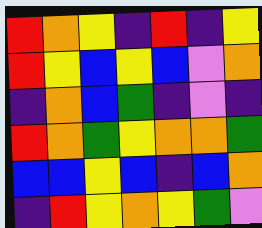[["red", "orange", "yellow", "indigo", "red", "indigo", "yellow"], ["red", "yellow", "blue", "yellow", "blue", "violet", "orange"], ["indigo", "orange", "blue", "green", "indigo", "violet", "indigo"], ["red", "orange", "green", "yellow", "orange", "orange", "green"], ["blue", "blue", "yellow", "blue", "indigo", "blue", "orange"], ["indigo", "red", "yellow", "orange", "yellow", "green", "violet"]]